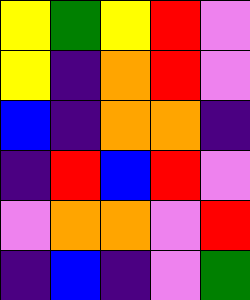[["yellow", "green", "yellow", "red", "violet"], ["yellow", "indigo", "orange", "red", "violet"], ["blue", "indigo", "orange", "orange", "indigo"], ["indigo", "red", "blue", "red", "violet"], ["violet", "orange", "orange", "violet", "red"], ["indigo", "blue", "indigo", "violet", "green"]]